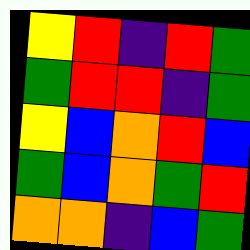[["yellow", "red", "indigo", "red", "green"], ["green", "red", "red", "indigo", "green"], ["yellow", "blue", "orange", "red", "blue"], ["green", "blue", "orange", "green", "red"], ["orange", "orange", "indigo", "blue", "green"]]